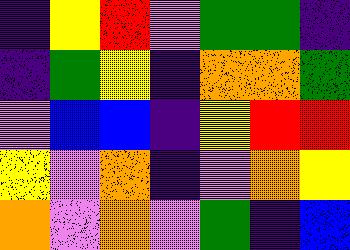[["indigo", "yellow", "red", "violet", "green", "green", "indigo"], ["indigo", "green", "yellow", "indigo", "orange", "orange", "green"], ["violet", "blue", "blue", "indigo", "yellow", "red", "red"], ["yellow", "violet", "orange", "indigo", "violet", "orange", "yellow"], ["orange", "violet", "orange", "violet", "green", "indigo", "blue"]]